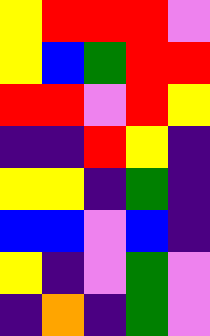[["yellow", "red", "red", "red", "violet"], ["yellow", "blue", "green", "red", "red"], ["red", "red", "violet", "red", "yellow"], ["indigo", "indigo", "red", "yellow", "indigo"], ["yellow", "yellow", "indigo", "green", "indigo"], ["blue", "blue", "violet", "blue", "indigo"], ["yellow", "indigo", "violet", "green", "violet"], ["indigo", "orange", "indigo", "green", "violet"]]